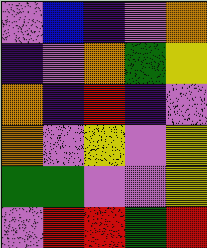[["violet", "blue", "indigo", "violet", "orange"], ["indigo", "violet", "orange", "green", "yellow"], ["orange", "indigo", "red", "indigo", "violet"], ["orange", "violet", "yellow", "violet", "yellow"], ["green", "green", "violet", "violet", "yellow"], ["violet", "red", "red", "green", "red"]]